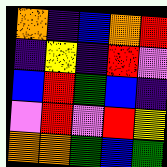[["orange", "indigo", "blue", "orange", "red"], ["indigo", "yellow", "indigo", "red", "violet"], ["blue", "red", "green", "blue", "indigo"], ["violet", "red", "violet", "red", "yellow"], ["orange", "orange", "green", "blue", "green"]]